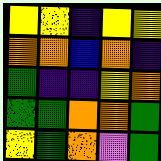[["yellow", "yellow", "indigo", "yellow", "yellow"], ["orange", "orange", "blue", "orange", "indigo"], ["green", "indigo", "indigo", "yellow", "orange"], ["green", "green", "orange", "orange", "green"], ["yellow", "green", "orange", "violet", "green"]]